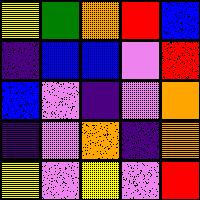[["yellow", "green", "orange", "red", "blue"], ["indigo", "blue", "blue", "violet", "red"], ["blue", "violet", "indigo", "violet", "orange"], ["indigo", "violet", "orange", "indigo", "orange"], ["yellow", "violet", "yellow", "violet", "red"]]